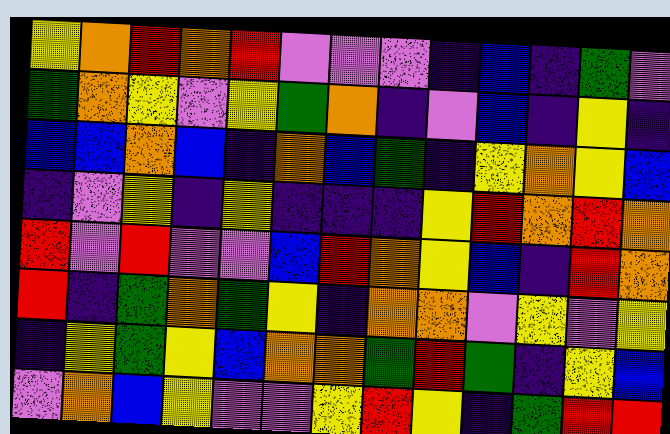[["yellow", "orange", "red", "orange", "red", "violet", "violet", "violet", "indigo", "blue", "indigo", "green", "violet"], ["green", "orange", "yellow", "violet", "yellow", "green", "orange", "indigo", "violet", "blue", "indigo", "yellow", "indigo"], ["blue", "blue", "orange", "blue", "indigo", "orange", "blue", "green", "indigo", "yellow", "orange", "yellow", "blue"], ["indigo", "violet", "yellow", "indigo", "yellow", "indigo", "indigo", "indigo", "yellow", "red", "orange", "red", "orange"], ["red", "violet", "red", "violet", "violet", "blue", "red", "orange", "yellow", "blue", "indigo", "red", "orange"], ["red", "indigo", "green", "orange", "green", "yellow", "indigo", "orange", "orange", "violet", "yellow", "violet", "yellow"], ["indigo", "yellow", "green", "yellow", "blue", "orange", "orange", "green", "red", "green", "indigo", "yellow", "blue"], ["violet", "orange", "blue", "yellow", "violet", "violet", "yellow", "red", "yellow", "indigo", "green", "red", "red"]]